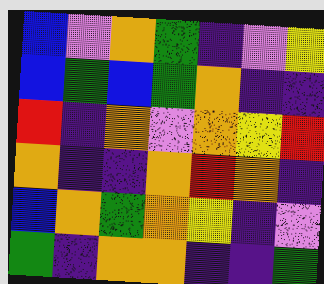[["blue", "violet", "orange", "green", "indigo", "violet", "yellow"], ["blue", "green", "blue", "green", "orange", "indigo", "indigo"], ["red", "indigo", "orange", "violet", "orange", "yellow", "red"], ["orange", "indigo", "indigo", "orange", "red", "orange", "indigo"], ["blue", "orange", "green", "orange", "yellow", "indigo", "violet"], ["green", "indigo", "orange", "orange", "indigo", "indigo", "green"]]